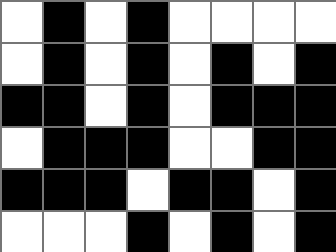[["white", "black", "white", "black", "white", "white", "white", "white"], ["white", "black", "white", "black", "white", "black", "white", "black"], ["black", "black", "white", "black", "white", "black", "black", "black"], ["white", "black", "black", "black", "white", "white", "black", "black"], ["black", "black", "black", "white", "black", "black", "white", "black"], ["white", "white", "white", "black", "white", "black", "white", "black"]]